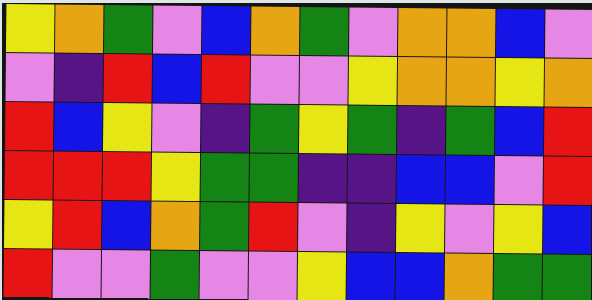[["yellow", "orange", "green", "violet", "blue", "orange", "green", "violet", "orange", "orange", "blue", "violet"], ["violet", "indigo", "red", "blue", "red", "violet", "violet", "yellow", "orange", "orange", "yellow", "orange"], ["red", "blue", "yellow", "violet", "indigo", "green", "yellow", "green", "indigo", "green", "blue", "red"], ["red", "red", "red", "yellow", "green", "green", "indigo", "indigo", "blue", "blue", "violet", "red"], ["yellow", "red", "blue", "orange", "green", "red", "violet", "indigo", "yellow", "violet", "yellow", "blue"], ["red", "violet", "violet", "green", "violet", "violet", "yellow", "blue", "blue", "orange", "green", "green"]]